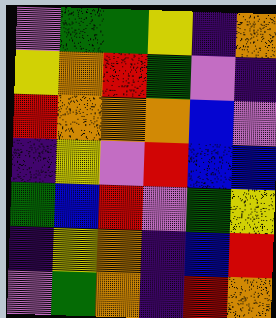[["violet", "green", "green", "yellow", "indigo", "orange"], ["yellow", "orange", "red", "green", "violet", "indigo"], ["red", "orange", "orange", "orange", "blue", "violet"], ["indigo", "yellow", "violet", "red", "blue", "blue"], ["green", "blue", "red", "violet", "green", "yellow"], ["indigo", "yellow", "orange", "indigo", "blue", "red"], ["violet", "green", "orange", "indigo", "red", "orange"]]